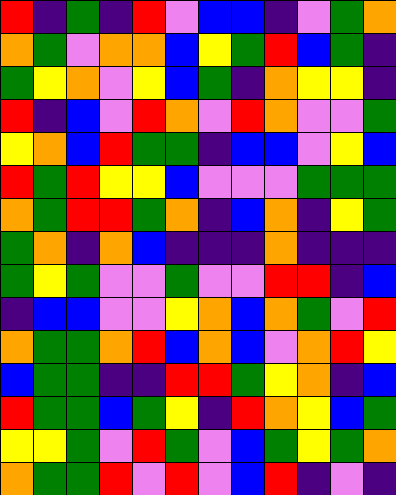[["red", "indigo", "green", "indigo", "red", "violet", "blue", "blue", "indigo", "violet", "green", "orange"], ["orange", "green", "violet", "orange", "orange", "blue", "yellow", "green", "red", "blue", "green", "indigo"], ["green", "yellow", "orange", "violet", "yellow", "blue", "green", "indigo", "orange", "yellow", "yellow", "indigo"], ["red", "indigo", "blue", "violet", "red", "orange", "violet", "red", "orange", "violet", "violet", "green"], ["yellow", "orange", "blue", "red", "green", "green", "indigo", "blue", "blue", "violet", "yellow", "blue"], ["red", "green", "red", "yellow", "yellow", "blue", "violet", "violet", "violet", "green", "green", "green"], ["orange", "green", "red", "red", "green", "orange", "indigo", "blue", "orange", "indigo", "yellow", "green"], ["green", "orange", "indigo", "orange", "blue", "indigo", "indigo", "indigo", "orange", "indigo", "indigo", "indigo"], ["green", "yellow", "green", "violet", "violet", "green", "violet", "violet", "red", "red", "indigo", "blue"], ["indigo", "blue", "blue", "violet", "violet", "yellow", "orange", "blue", "orange", "green", "violet", "red"], ["orange", "green", "green", "orange", "red", "blue", "orange", "blue", "violet", "orange", "red", "yellow"], ["blue", "green", "green", "indigo", "indigo", "red", "red", "green", "yellow", "orange", "indigo", "blue"], ["red", "green", "green", "blue", "green", "yellow", "indigo", "red", "orange", "yellow", "blue", "green"], ["yellow", "yellow", "green", "violet", "red", "green", "violet", "blue", "green", "yellow", "green", "orange"], ["orange", "green", "green", "red", "violet", "red", "violet", "blue", "red", "indigo", "violet", "indigo"]]